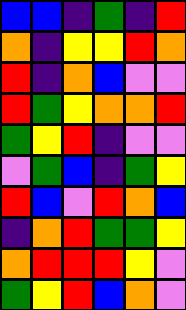[["blue", "blue", "indigo", "green", "indigo", "red"], ["orange", "indigo", "yellow", "yellow", "red", "orange"], ["red", "indigo", "orange", "blue", "violet", "violet"], ["red", "green", "yellow", "orange", "orange", "red"], ["green", "yellow", "red", "indigo", "violet", "violet"], ["violet", "green", "blue", "indigo", "green", "yellow"], ["red", "blue", "violet", "red", "orange", "blue"], ["indigo", "orange", "red", "green", "green", "yellow"], ["orange", "red", "red", "red", "yellow", "violet"], ["green", "yellow", "red", "blue", "orange", "violet"]]